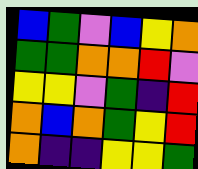[["blue", "green", "violet", "blue", "yellow", "orange"], ["green", "green", "orange", "orange", "red", "violet"], ["yellow", "yellow", "violet", "green", "indigo", "red"], ["orange", "blue", "orange", "green", "yellow", "red"], ["orange", "indigo", "indigo", "yellow", "yellow", "green"]]